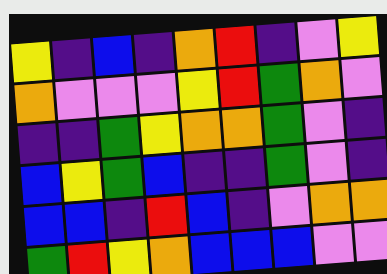[["yellow", "indigo", "blue", "indigo", "orange", "red", "indigo", "violet", "yellow"], ["orange", "violet", "violet", "violet", "yellow", "red", "green", "orange", "violet"], ["indigo", "indigo", "green", "yellow", "orange", "orange", "green", "violet", "indigo"], ["blue", "yellow", "green", "blue", "indigo", "indigo", "green", "violet", "indigo"], ["blue", "blue", "indigo", "red", "blue", "indigo", "violet", "orange", "orange"], ["green", "red", "yellow", "orange", "blue", "blue", "blue", "violet", "violet"]]